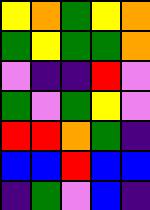[["yellow", "orange", "green", "yellow", "orange"], ["green", "yellow", "green", "green", "orange"], ["violet", "indigo", "indigo", "red", "violet"], ["green", "violet", "green", "yellow", "violet"], ["red", "red", "orange", "green", "indigo"], ["blue", "blue", "red", "blue", "blue"], ["indigo", "green", "violet", "blue", "indigo"]]